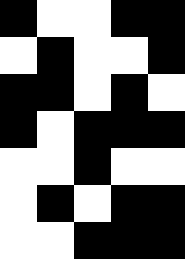[["black", "white", "white", "black", "black"], ["white", "black", "white", "white", "black"], ["black", "black", "white", "black", "white"], ["black", "white", "black", "black", "black"], ["white", "white", "black", "white", "white"], ["white", "black", "white", "black", "black"], ["white", "white", "black", "black", "black"]]